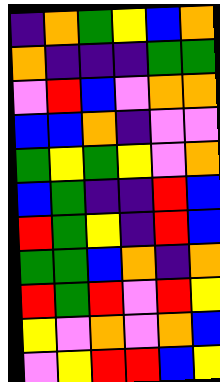[["indigo", "orange", "green", "yellow", "blue", "orange"], ["orange", "indigo", "indigo", "indigo", "green", "green"], ["violet", "red", "blue", "violet", "orange", "orange"], ["blue", "blue", "orange", "indigo", "violet", "violet"], ["green", "yellow", "green", "yellow", "violet", "orange"], ["blue", "green", "indigo", "indigo", "red", "blue"], ["red", "green", "yellow", "indigo", "red", "blue"], ["green", "green", "blue", "orange", "indigo", "orange"], ["red", "green", "red", "violet", "red", "yellow"], ["yellow", "violet", "orange", "violet", "orange", "blue"], ["violet", "yellow", "red", "red", "blue", "yellow"]]